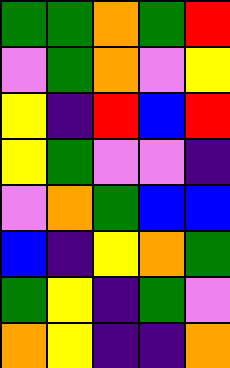[["green", "green", "orange", "green", "red"], ["violet", "green", "orange", "violet", "yellow"], ["yellow", "indigo", "red", "blue", "red"], ["yellow", "green", "violet", "violet", "indigo"], ["violet", "orange", "green", "blue", "blue"], ["blue", "indigo", "yellow", "orange", "green"], ["green", "yellow", "indigo", "green", "violet"], ["orange", "yellow", "indigo", "indigo", "orange"]]